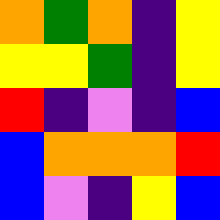[["orange", "green", "orange", "indigo", "yellow"], ["yellow", "yellow", "green", "indigo", "yellow"], ["red", "indigo", "violet", "indigo", "blue"], ["blue", "orange", "orange", "orange", "red"], ["blue", "violet", "indigo", "yellow", "blue"]]